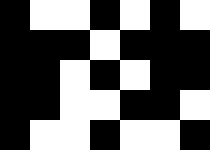[["black", "white", "white", "black", "white", "black", "white"], ["black", "black", "black", "white", "black", "black", "black"], ["black", "black", "white", "black", "white", "black", "black"], ["black", "black", "white", "white", "black", "black", "white"], ["black", "white", "white", "black", "white", "white", "black"]]